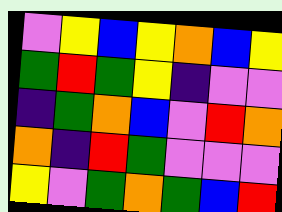[["violet", "yellow", "blue", "yellow", "orange", "blue", "yellow"], ["green", "red", "green", "yellow", "indigo", "violet", "violet"], ["indigo", "green", "orange", "blue", "violet", "red", "orange"], ["orange", "indigo", "red", "green", "violet", "violet", "violet"], ["yellow", "violet", "green", "orange", "green", "blue", "red"]]